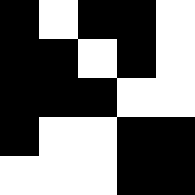[["black", "white", "black", "black", "white"], ["black", "black", "white", "black", "white"], ["black", "black", "black", "white", "white"], ["black", "white", "white", "black", "black"], ["white", "white", "white", "black", "black"]]